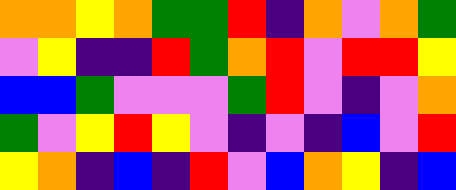[["orange", "orange", "yellow", "orange", "green", "green", "red", "indigo", "orange", "violet", "orange", "green"], ["violet", "yellow", "indigo", "indigo", "red", "green", "orange", "red", "violet", "red", "red", "yellow"], ["blue", "blue", "green", "violet", "violet", "violet", "green", "red", "violet", "indigo", "violet", "orange"], ["green", "violet", "yellow", "red", "yellow", "violet", "indigo", "violet", "indigo", "blue", "violet", "red"], ["yellow", "orange", "indigo", "blue", "indigo", "red", "violet", "blue", "orange", "yellow", "indigo", "blue"]]